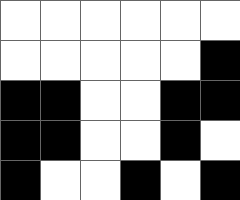[["white", "white", "white", "white", "white", "white"], ["white", "white", "white", "white", "white", "black"], ["black", "black", "white", "white", "black", "black"], ["black", "black", "white", "white", "black", "white"], ["black", "white", "white", "black", "white", "black"]]